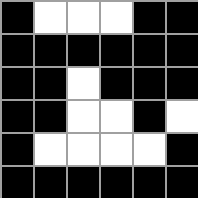[["black", "white", "white", "white", "black", "black"], ["black", "black", "black", "black", "black", "black"], ["black", "black", "white", "black", "black", "black"], ["black", "black", "white", "white", "black", "white"], ["black", "white", "white", "white", "white", "black"], ["black", "black", "black", "black", "black", "black"]]